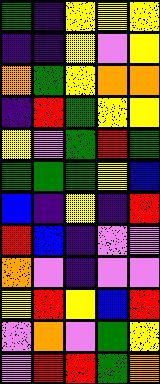[["green", "indigo", "yellow", "yellow", "yellow"], ["indigo", "indigo", "yellow", "violet", "yellow"], ["orange", "green", "yellow", "orange", "orange"], ["indigo", "red", "green", "yellow", "yellow"], ["yellow", "violet", "green", "red", "green"], ["green", "green", "green", "yellow", "blue"], ["blue", "indigo", "yellow", "indigo", "red"], ["red", "blue", "indigo", "violet", "violet"], ["orange", "violet", "indigo", "violet", "violet"], ["yellow", "red", "yellow", "blue", "red"], ["violet", "orange", "violet", "green", "yellow"], ["violet", "red", "red", "green", "orange"]]